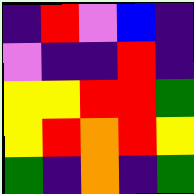[["indigo", "red", "violet", "blue", "indigo"], ["violet", "indigo", "indigo", "red", "indigo"], ["yellow", "yellow", "red", "red", "green"], ["yellow", "red", "orange", "red", "yellow"], ["green", "indigo", "orange", "indigo", "green"]]